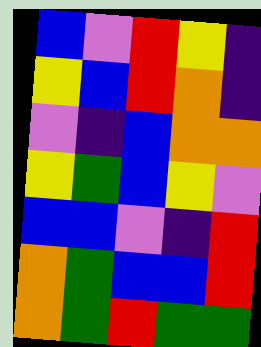[["blue", "violet", "red", "yellow", "indigo"], ["yellow", "blue", "red", "orange", "indigo"], ["violet", "indigo", "blue", "orange", "orange"], ["yellow", "green", "blue", "yellow", "violet"], ["blue", "blue", "violet", "indigo", "red"], ["orange", "green", "blue", "blue", "red"], ["orange", "green", "red", "green", "green"]]